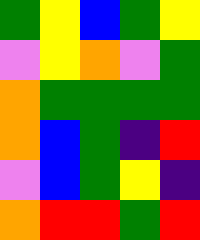[["green", "yellow", "blue", "green", "yellow"], ["violet", "yellow", "orange", "violet", "green"], ["orange", "green", "green", "green", "green"], ["orange", "blue", "green", "indigo", "red"], ["violet", "blue", "green", "yellow", "indigo"], ["orange", "red", "red", "green", "red"]]